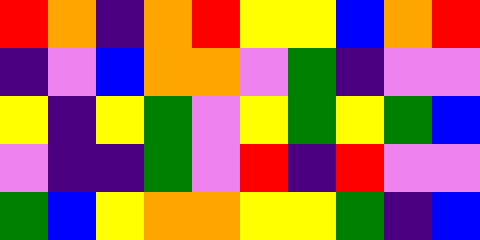[["red", "orange", "indigo", "orange", "red", "yellow", "yellow", "blue", "orange", "red"], ["indigo", "violet", "blue", "orange", "orange", "violet", "green", "indigo", "violet", "violet"], ["yellow", "indigo", "yellow", "green", "violet", "yellow", "green", "yellow", "green", "blue"], ["violet", "indigo", "indigo", "green", "violet", "red", "indigo", "red", "violet", "violet"], ["green", "blue", "yellow", "orange", "orange", "yellow", "yellow", "green", "indigo", "blue"]]